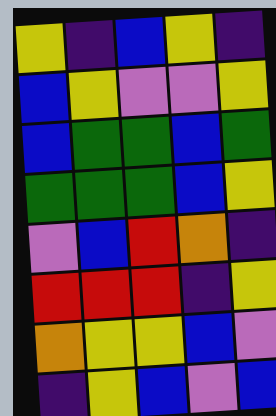[["yellow", "indigo", "blue", "yellow", "indigo"], ["blue", "yellow", "violet", "violet", "yellow"], ["blue", "green", "green", "blue", "green"], ["green", "green", "green", "blue", "yellow"], ["violet", "blue", "red", "orange", "indigo"], ["red", "red", "red", "indigo", "yellow"], ["orange", "yellow", "yellow", "blue", "violet"], ["indigo", "yellow", "blue", "violet", "blue"]]